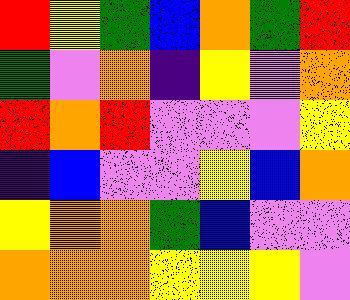[["red", "yellow", "green", "blue", "orange", "green", "red"], ["green", "violet", "orange", "indigo", "yellow", "violet", "orange"], ["red", "orange", "red", "violet", "violet", "violet", "yellow"], ["indigo", "blue", "violet", "violet", "yellow", "blue", "orange"], ["yellow", "orange", "orange", "green", "blue", "violet", "violet"], ["orange", "orange", "orange", "yellow", "yellow", "yellow", "violet"]]